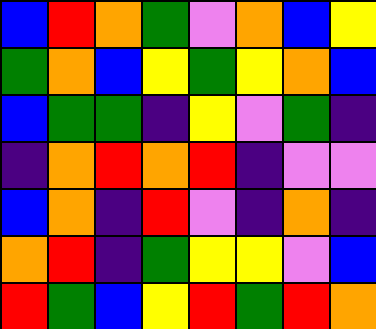[["blue", "red", "orange", "green", "violet", "orange", "blue", "yellow"], ["green", "orange", "blue", "yellow", "green", "yellow", "orange", "blue"], ["blue", "green", "green", "indigo", "yellow", "violet", "green", "indigo"], ["indigo", "orange", "red", "orange", "red", "indigo", "violet", "violet"], ["blue", "orange", "indigo", "red", "violet", "indigo", "orange", "indigo"], ["orange", "red", "indigo", "green", "yellow", "yellow", "violet", "blue"], ["red", "green", "blue", "yellow", "red", "green", "red", "orange"]]